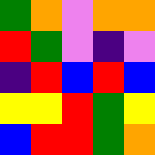[["green", "orange", "violet", "orange", "orange"], ["red", "green", "violet", "indigo", "violet"], ["indigo", "red", "blue", "red", "blue"], ["yellow", "yellow", "red", "green", "yellow"], ["blue", "red", "red", "green", "orange"]]